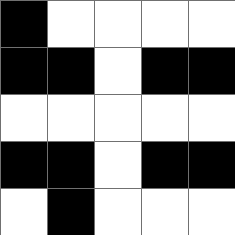[["black", "white", "white", "white", "white"], ["black", "black", "white", "black", "black"], ["white", "white", "white", "white", "white"], ["black", "black", "white", "black", "black"], ["white", "black", "white", "white", "white"]]